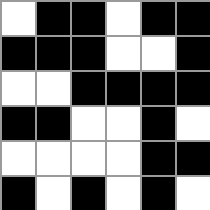[["white", "black", "black", "white", "black", "black"], ["black", "black", "black", "white", "white", "black"], ["white", "white", "black", "black", "black", "black"], ["black", "black", "white", "white", "black", "white"], ["white", "white", "white", "white", "black", "black"], ["black", "white", "black", "white", "black", "white"]]